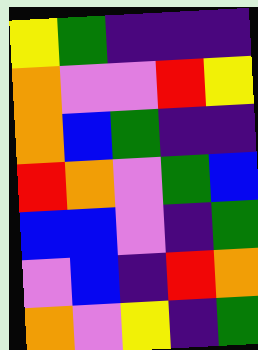[["yellow", "green", "indigo", "indigo", "indigo"], ["orange", "violet", "violet", "red", "yellow"], ["orange", "blue", "green", "indigo", "indigo"], ["red", "orange", "violet", "green", "blue"], ["blue", "blue", "violet", "indigo", "green"], ["violet", "blue", "indigo", "red", "orange"], ["orange", "violet", "yellow", "indigo", "green"]]